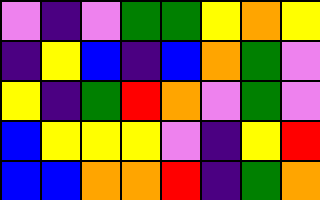[["violet", "indigo", "violet", "green", "green", "yellow", "orange", "yellow"], ["indigo", "yellow", "blue", "indigo", "blue", "orange", "green", "violet"], ["yellow", "indigo", "green", "red", "orange", "violet", "green", "violet"], ["blue", "yellow", "yellow", "yellow", "violet", "indigo", "yellow", "red"], ["blue", "blue", "orange", "orange", "red", "indigo", "green", "orange"]]